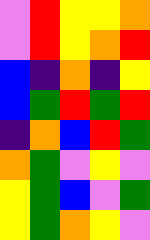[["violet", "red", "yellow", "yellow", "orange"], ["violet", "red", "yellow", "orange", "red"], ["blue", "indigo", "orange", "indigo", "yellow"], ["blue", "green", "red", "green", "red"], ["indigo", "orange", "blue", "red", "green"], ["orange", "green", "violet", "yellow", "violet"], ["yellow", "green", "blue", "violet", "green"], ["yellow", "green", "orange", "yellow", "violet"]]